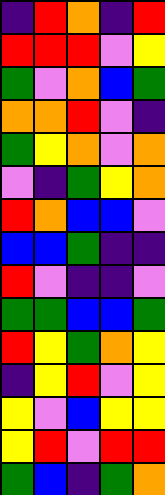[["indigo", "red", "orange", "indigo", "red"], ["red", "red", "red", "violet", "yellow"], ["green", "violet", "orange", "blue", "green"], ["orange", "orange", "red", "violet", "indigo"], ["green", "yellow", "orange", "violet", "orange"], ["violet", "indigo", "green", "yellow", "orange"], ["red", "orange", "blue", "blue", "violet"], ["blue", "blue", "green", "indigo", "indigo"], ["red", "violet", "indigo", "indigo", "violet"], ["green", "green", "blue", "blue", "green"], ["red", "yellow", "green", "orange", "yellow"], ["indigo", "yellow", "red", "violet", "yellow"], ["yellow", "violet", "blue", "yellow", "yellow"], ["yellow", "red", "violet", "red", "red"], ["green", "blue", "indigo", "green", "orange"]]